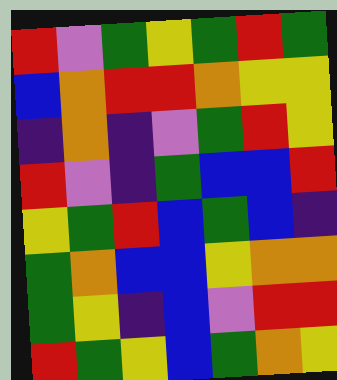[["red", "violet", "green", "yellow", "green", "red", "green"], ["blue", "orange", "red", "red", "orange", "yellow", "yellow"], ["indigo", "orange", "indigo", "violet", "green", "red", "yellow"], ["red", "violet", "indigo", "green", "blue", "blue", "red"], ["yellow", "green", "red", "blue", "green", "blue", "indigo"], ["green", "orange", "blue", "blue", "yellow", "orange", "orange"], ["green", "yellow", "indigo", "blue", "violet", "red", "red"], ["red", "green", "yellow", "blue", "green", "orange", "yellow"]]